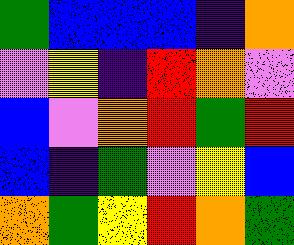[["green", "blue", "blue", "blue", "indigo", "orange"], ["violet", "yellow", "indigo", "red", "orange", "violet"], ["blue", "violet", "orange", "red", "green", "red"], ["blue", "indigo", "green", "violet", "yellow", "blue"], ["orange", "green", "yellow", "red", "orange", "green"]]